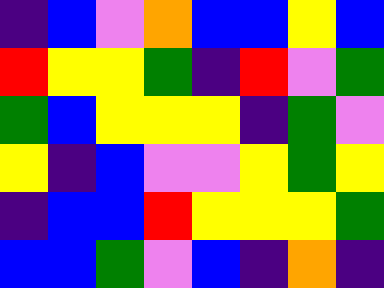[["indigo", "blue", "violet", "orange", "blue", "blue", "yellow", "blue"], ["red", "yellow", "yellow", "green", "indigo", "red", "violet", "green"], ["green", "blue", "yellow", "yellow", "yellow", "indigo", "green", "violet"], ["yellow", "indigo", "blue", "violet", "violet", "yellow", "green", "yellow"], ["indigo", "blue", "blue", "red", "yellow", "yellow", "yellow", "green"], ["blue", "blue", "green", "violet", "blue", "indigo", "orange", "indigo"]]